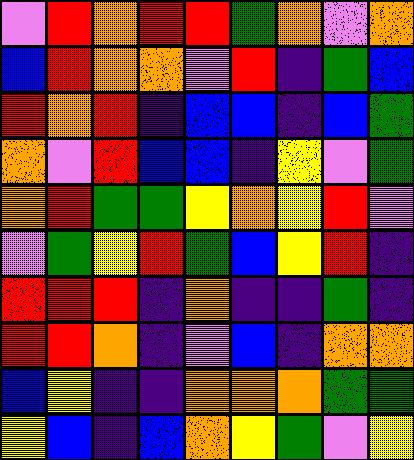[["violet", "red", "orange", "red", "red", "green", "orange", "violet", "orange"], ["blue", "red", "orange", "orange", "violet", "red", "indigo", "green", "blue"], ["red", "orange", "red", "indigo", "blue", "blue", "indigo", "blue", "green"], ["orange", "violet", "red", "blue", "blue", "indigo", "yellow", "violet", "green"], ["orange", "red", "green", "green", "yellow", "orange", "yellow", "red", "violet"], ["violet", "green", "yellow", "red", "green", "blue", "yellow", "red", "indigo"], ["red", "red", "red", "indigo", "orange", "indigo", "indigo", "green", "indigo"], ["red", "red", "orange", "indigo", "violet", "blue", "indigo", "orange", "orange"], ["blue", "yellow", "indigo", "indigo", "orange", "orange", "orange", "green", "green"], ["yellow", "blue", "indigo", "blue", "orange", "yellow", "green", "violet", "yellow"]]